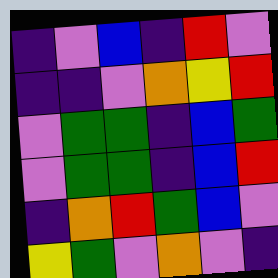[["indigo", "violet", "blue", "indigo", "red", "violet"], ["indigo", "indigo", "violet", "orange", "yellow", "red"], ["violet", "green", "green", "indigo", "blue", "green"], ["violet", "green", "green", "indigo", "blue", "red"], ["indigo", "orange", "red", "green", "blue", "violet"], ["yellow", "green", "violet", "orange", "violet", "indigo"]]